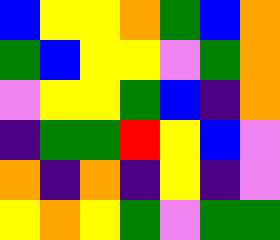[["blue", "yellow", "yellow", "orange", "green", "blue", "orange"], ["green", "blue", "yellow", "yellow", "violet", "green", "orange"], ["violet", "yellow", "yellow", "green", "blue", "indigo", "orange"], ["indigo", "green", "green", "red", "yellow", "blue", "violet"], ["orange", "indigo", "orange", "indigo", "yellow", "indigo", "violet"], ["yellow", "orange", "yellow", "green", "violet", "green", "green"]]